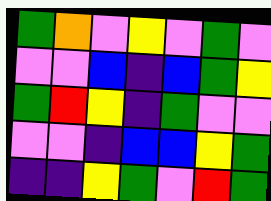[["green", "orange", "violet", "yellow", "violet", "green", "violet"], ["violet", "violet", "blue", "indigo", "blue", "green", "yellow"], ["green", "red", "yellow", "indigo", "green", "violet", "violet"], ["violet", "violet", "indigo", "blue", "blue", "yellow", "green"], ["indigo", "indigo", "yellow", "green", "violet", "red", "green"]]